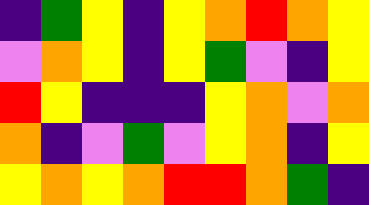[["indigo", "green", "yellow", "indigo", "yellow", "orange", "red", "orange", "yellow"], ["violet", "orange", "yellow", "indigo", "yellow", "green", "violet", "indigo", "yellow"], ["red", "yellow", "indigo", "indigo", "indigo", "yellow", "orange", "violet", "orange"], ["orange", "indigo", "violet", "green", "violet", "yellow", "orange", "indigo", "yellow"], ["yellow", "orange", "yellow", "orange", "red", "red", "orange", "green", "indigo"]]